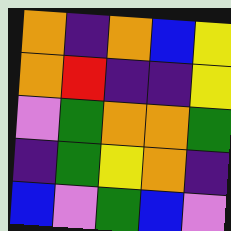[["orange", "indigo", "orange", "blue", "yellow"], ["orange", "red", "indigo", "indigo", "yellow"], ["violet", "green", "orange", "orange", "green"], ["indigo", "green", "yellow", "orange", "indigo"], ["blue", "violet", "green", "blue", "violet"]]